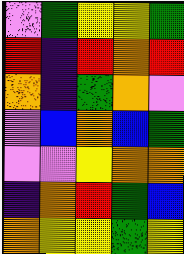[["violet", "green", "yellow", "yellow", "green"], ["red", "indigo", "red", "orange", "red"], ["orange", "indigo", "green", "orange", "violet"], ["violet", "blue", "orange", "blue", "green"], ["violet", "violet", "yellow", "orange", "orange"], ["indigo", "orange", "red", "green", "blue"], ["orange", "yellow", "yellow", "green", "yellow"]]